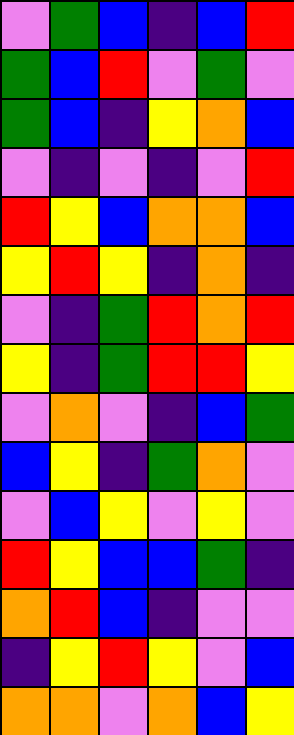[["violet", "green", "blue", "indigo", "blue", "red"], ["green", "blue", "red", "violet", "green", "violet"], ["green", "blue", "indigo", "yellow", "orange", "blue"], ["violet", "indigo", "violet", "indigo", "violet", "red"], ["red", "yellow", "blue", "orange", "orange", "blue"], ["yellow", "red", "yellow", "indigo", "orange", "indigo"], ["violet", "indigo", "green", "red", "orange", "red"], ["yellow", "indigo", "green", "red", "red", "yellow"], ["violet", "orange", "violet", "indigo", "blue", "green"], ["blue", "yellow", "indigo", "green", "orange", "violet"], ["violet", "blue", "yellow", "violet", "yellow", "violet"], ["red", "yellow", "blue", "blue", "green", "indigo"], ["orange", "red", "blue", "indigo", "violet", "violet"], ["indigo", "yellow", "red", "yellow", "violet", "blue"], ["orange", "orange", "violet", "orange", "blue", "yellow"]]